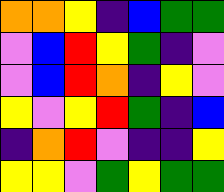[["orange", "orange", "yellow", "indigo", "blue", "green", "green"], ["violet", "blue", "red", "yellow", "green", "indigo", "violet"], ["violet", "blue", "red", "orange", "indigo", "yellow", "violet"], ["yellow", "violet", "yellow", "red", "green", "indigo", "blue"], ["indigo", "orange", "red", "violet", "indigo", "indigo", "yellow"], ["yellow", "yellow", "violet", "green", "yellow", "green", "green"]]